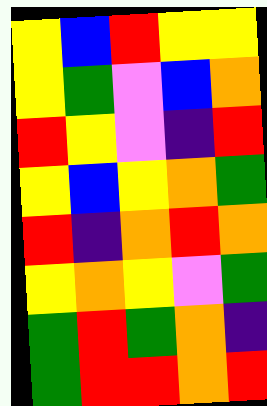[["yellow", "blue", "red", "yellow", "yellow"], ["yellow", "green", "violet", "blue", "orange"], ["red", "yellow", "violet", "indigo", "red"], ["yellow", "blue", "yellow", "orange", "green"], ["red", "indigo", "orange", "red", "orange"], ["yellow", "orange", "yellow", "violet", "green"], ["green", "red", "green", "orange", "indigo"], ["green", "red", "red", "orange", "red"]]